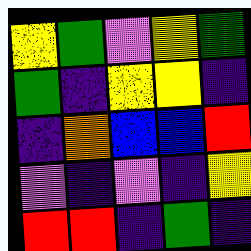[["yellow", "green", "violet", "yellow", "green"], ["green", "indigo", "yellow", "yellow", "indigo"], ["indigo", "orange", "blue", "blue", "red"], ["violet", "indigo", "violet", "indigo", "yellow"], ["red", "red", "indigo", "green", "indigo"]]